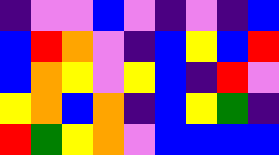[["indigo", "violet", "violet", "blue", "violet", "indigo", "violet", "indigo", "blue"], ["blue", "red", "orange", "violet", "indigo", "blue", "yellow", "blue", "red"], ["blue", "orange", "yellow", "violet", "yellow", "blue", "indigo", "red", "violet"], ["yellow", "orange", "blue", "orange", "indigo", "blue", "yellow", "green", "indigo"], ["red", "green", "yellow", "orange", "violet", "blue", "blue", "blue", "blue"]]